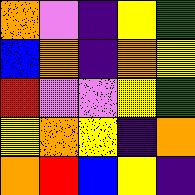[["orange", "violet", "indigo", "yellow", "green"], ["blue", "orange", "indigo", "orange", "yellow"], ["red", "violet", "violet", "yellow", "green"], ["yellow", "orange", "yellow", "indigo", "orange"], ["orange", "red", "blue", "yellow", "indigo"]]